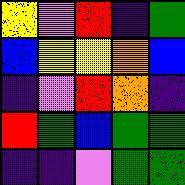[["yellow", "violet", "red", "indigo", "green"], ["blue", "yellow", "yellow", "orange", "blue"], ["indigo", "violet", "red", "orange", "indigo"], ["red", "green", "blue", "green", "green"], ["indigo", "indigo", "violet", "green", "green"]]